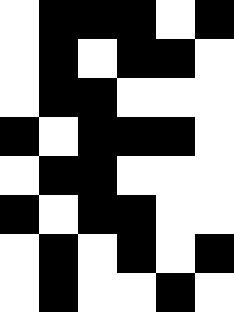[["white", "black", "black", "black", "white", "black"], ["white", "black", "white", "black", "black", "white"], ["white", "black", "black", "white", "white", "white"], ["black", "white", "black", "black", "black", "white"], ["white", "black", "black", "white", "white", "white"], ["black", "white", "black", "black", "white", "white"], ["white", "black", "white", "black", "white", "black"], ["white", "black", "white", "white", "black", "white"]]